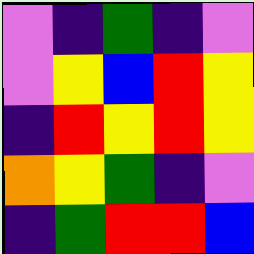[["violet", "indigo", "green", "indigo", "violet"], ["violet", "yellow", "blue", "red", "yellow"], ["indigo", "red", "yellow", "red", "yellow"], ["orange", "yellow", "green", "indigo", "violet"], ["indigo", "green", "red", "red", "blue"]]